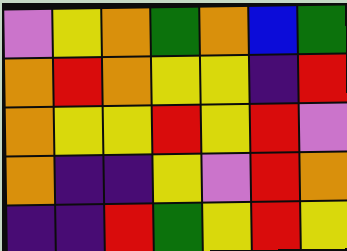[["violet", "yellow", "orange", "green", "orange", "blue", "green"], ["orange", "red", "orange", "yellow", "yellow", "indigo", "red"], ["orange", "yellow", "yellow", "red", "yellow", "red", "violet"], ["orange", "indigo", "indigo", "yellow", "violet", "red", "orange"], ["indigo", "indigo", "red", "green", "yellow", "red", "yellow"]]